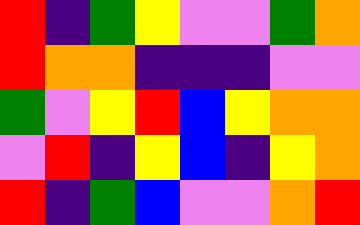[["red", "indigo", "green", "yellow", "violet", "violet", "green", "orange"], ["red", "orange", "orange", "indigo", "indigo", "indigo", "violet", "violet"], ["green", "violet", "yellow", "red", "blue", "yellow", "orange", "orange"], ["violet", "red", "indigo", "yellow", "blue", "indigo", "yellow", "orange"], ["red", "indigo", "green", "blue", "violet", "violet", "orange", "red"]]